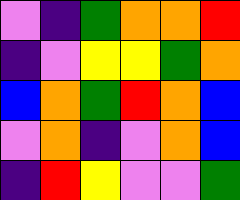[["violet", "indigo", "green", "orange", "orange", "red"], ["indigo", "violet", "yellow", "yellow", "green", "orange"], ["blue", "orange", "green", "red", "orange", "blue"], ["violet", "orange", "indigo", "violet", "orange", "blue"], ["indigo", "red", "yellow", "violet", "violet", "green"]]